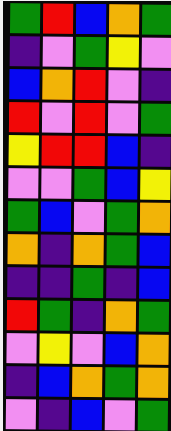[["green", "red", "blue", "orange", "green"], ["indigo", "violet", "green", "yellow", "violet"], ["blue", "orange", "red", "violet", "indigo"], ["red", "violet", "red", "violet", "green"], ["yellow", "red", "red", "blue", "indigo"], ["violet", "violet", "green", "blue", "yellow"], ["green", "blue", "violet", "green", "orange"], ["orange", "indigo", "orange", "green", "blue"], ["indigo", "indigo", "green", "indigo", "blue"], ["red", "green", "indigo", "orange", "green"], ["violet", "yellow", "violet", "blue", "orange"], ["indigo", "blue", "orange", "green", "orange"], ["violet", "indigo", "blue", "violet", "green"]]